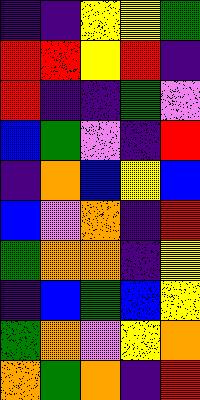[["indigo", "indigo", "yellow", "yellow", "green"], ["red", "red", "yellow", "red", "indigo"], ["red", "indigo", "indigo", "green", "violet"], ["blue", "green", "violet", "indigo", "red"], ["indigo", "orange", "blue", "yellow", "blue"], ["blue", "violet", "orange", "indigo", "red"], ["green", "orange", "orange", "indigo", "yellow"], ["indigo", "blue", "green", "blue", "yellow"], ["green", "orange", "violet", "yellow", "orange"], ["orange", "green", "orange", "indigo", "red"]]